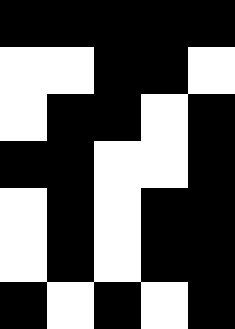[["black", "black", "black", "black", "black"], ["white", "white", "black", "black", "white"], ["white", "black", "black", "white", "black"], ["black", "black", "white", "white", "black"], ["white", "black", "white", "black", "black"], ["white", "black", "white", "black", "black"], ["black", "white", "black", "white", "black"]]